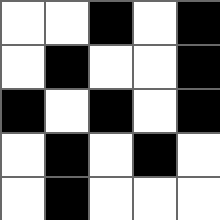[["white", "white", "black", "white", "black"], ["white", "black", "white", "white", "black"], ["black", "white", "black", "white", "black"], ["white", "black", "white", "black", "white"], ["white", "black", "white", "white", "white"]]